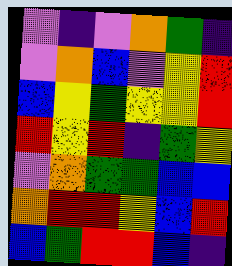[["violet", "indigo", "violet", "orange", "green", "indigo"], ["violet", "orange", "blue", "violet", "yellow", "red"], ["blue", "yellow", "green", "yellow", "yellow", "red"], ["red", "yellow", "red", "indigo", "green", "yellow"], ["violet", "orange", "green", "green", "blue", "blue"], ["orange", "red", "red", "yellow", "blue", "red"], ["blue", "green", "red", "red", "blue", "indigo"]]